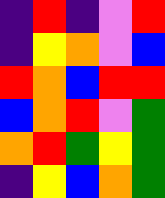[["indigo", "red", "indigo", "violet", "red"], ["indigo", "yellow", "orange", "violet", "blue"], ["red", "orange", "blue", "red", "red"], ["blue", "orange", "red", "violet", "green"], ["orange", "red", "green", "yellow", "green"], ["indigo", "yellow", "blue", "orange", "green"]]